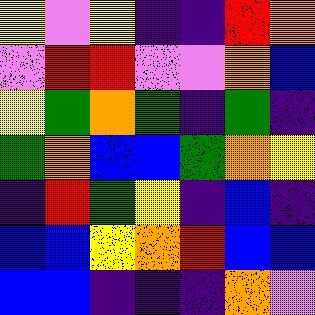[["yellow", "violet", "yellow", "indigo", "indigo", "red", "orange"], ["violet", "red", "red", "violet", "violet", "orange", "blue"], ["yellow", "green", "orange", "green", "indigo", "green", "indigo"], ["green", "orange", "blue", "blue", "green", "orange", "yellow"], ["indigo", "red", "green", "yellow", "indigo", "blue", "indigo"], ["blue", "blue", "yellow", "orange", "red", "blue", "blue"], ["blue", "blue", "indigo", "indigo", "indigo", "orange", "violet"]]